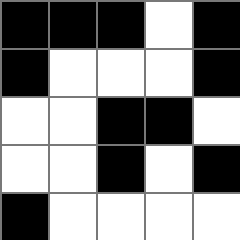[["black", "black", "black", "white", "black"], ["black", "white", "white", "white", "black"], ["white", "white", "black", "black", "white"], ["white", "white", "black", "white", "black"], ["black", "white", "white", "white", "white"]]